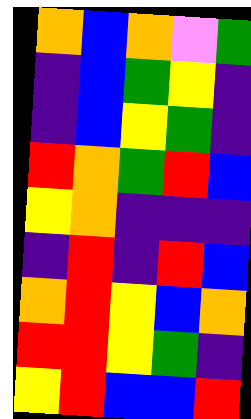[["orange", "blue", "orange", "violet", "green"], ["indigo", "blue", "green", "yellow", "indigo"], ["indigo", "blue", "yellow", "green", "indigo"], ["red", "orange", "green", "red", "blue"], ["yellow", "orange", "indigo", "indigo", "indigo"], ["indigo", "red", "indigo", "red", "blue"], ["orange", "red", "yellow", "blue", "orange"], ["red", "red", "yellow", "green", "indigo"], ["yellow", "red", "blue", "blue", "red"]]